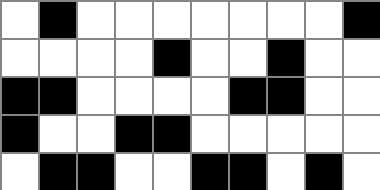[["white", "black", "white", "white", "white", "white", "white", "white", "white", "black"], ["white", "white", "white", "white", "black", "white", "white", "black", "white", "white"], ["black", "black", "white", "white", "white", "white", "black", "black", "white", "white"], ["black", "white", "white", "black", "black", "white", "white", "white", "white", "white"], ["white", "black", "black", "white", "white", "black", "black", "white", "black", "white"]]